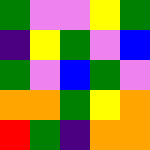[["green", "violet", "violet", "yellow", "green"], ["indigo", "yellow", "green", "violet", "blue"], ["green", "violet", "blue", "green", "violet"], ["orange", "orange", "green", "yellow", "orange"], ["red", "green", "indigo", "orange", "orange"]]